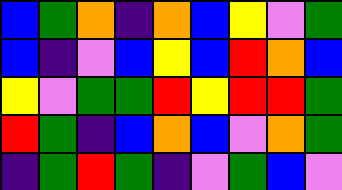[["blue", "green", "orange", "indigo", "orange", "blue", "yellow", "violet", "green"], ["blue", "indigo", "violet", "blue", "yellow", "blue", "red", "orange", "blue"], ["yellow", "violet", "green", "green", "red", "yellow", "red", "red", "green"], ["red", "green", "indigo", "blue", "orange", "blue", "violet", "orange", "green"], ["indigo", "green", "red", "green", "indigo", "violet", "green", "blue", "violet"]]